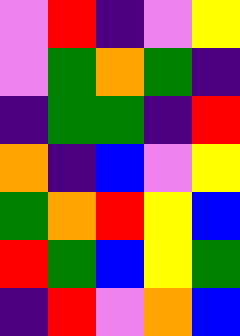[["violet", "red", "indigo", "violet", "yellow"], ["violet", "green", "orange", "green", "indigo"], ["indigo", "green", "green", "indigo", "red"], ["orange", "indigo", "blue", "violet", "yellow"], ["green", "orange", "red", "yellow", "blue"], ["red", "green", "blue", "yellow", "green"], ["indigo", "red", "violet", "orange", "blue"]]